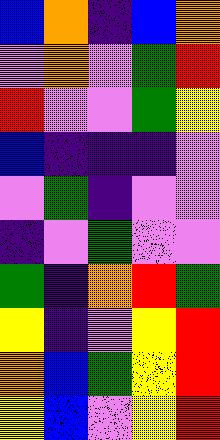[["blue", "orange", "indigo", "blue", "orange"], ["violet", "orange", "violet", "green", "red"], ["red", "violet", "violet", "green", "yellow"], ["blue", "indigo", "indigo", "indigo", "violet"], ["violet", "green", "indigo", "violet", "violet"], ["indigo", "violet", "green", "violet", "violet"], ["green", "indigo", "orange", "red", "green"], ["yellow", "indigo", "violet", "yellow", "red"], ["orange", "blue", "green", "yellow", "red"], ["yellow", "blue", "violet", "yellow", "red"]]